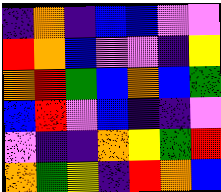[["indigo", "orange", "indigo", "blue", "blue", "violet", "violet"], ["red", "orange", "blue", "violet", "violet", "indigo", "yellow"], ["orange", "red", "green", "blue", "orange", "blue", "green"], ["blue", "red", "violet", "blue", "indigo", "indigo", "violet"], ["violet", "indigo", "indigo", "orange", "yellow", "green", "red"], ["orange", "green", "yellow", "indigo", "red", "orange", "blue"]]